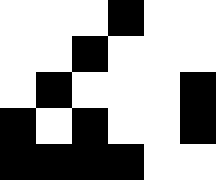[["white", "white", "white", "black", "white", "white"], ["white", "white", "black", "white", "white", "white"], ["white", "black", "white", "white", "white", "black"], ["black", "white", "black", "white", "white", "black"], ["black", "black", "black", "black", "white", "white"]]